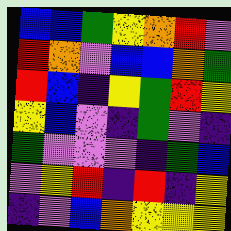[["blue", "blue", "green", "yellow", "orange", "red", "violet"], ["red", "orange", "violet", "blue", "blue", "orange", "green"], ["red", "blue", "indigo", "yellow", "green", "red", "yellow"], ["yellow", "blue", "violet", "indigo", "green", "violet", "indigo"], ["green", "violet", "violet", "violet", "indigo", "green", "blue"], ["violet", "yellow", "red", "indigo", "red", "indigo", "yellow"], ["indigo", "violet", "blue", "orange", "yellow", "yellow", "yellow"]]